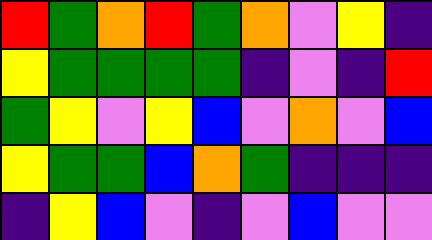[["red", "green", "orange", "red", "green", "orange", "violet", "yellow", "indigo"], ["yellow", "green", "green", "green", "green", "indigo", "violet", "indigo", "red"], ["green", "yellow", "violet", "yellow", "blue", "violet", "orange", "violet", "blue"], ["yellow", "green", "green", "blue", "orange", "green", "indigo", "indigo", "indigo"], ["indigo", "yellow", "blue", "violet", "indigo", "violet", "blue", "violet", "violet"]]